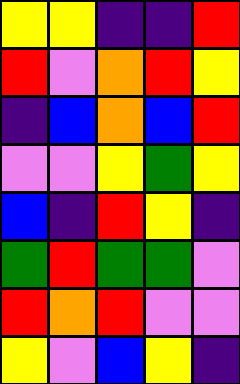[["yellow", "yellow", "indigo", "indigo", "red"], ["red", "violet", "orange", "red", "yellow"], ["indigo", "blue", "orange", "blue", "red"], ["violet", "violet", "yellow", "green", "yellow"], ["blue", "indigo", "red", "yellow", "indigo"], ["green", "red", "green", "green", "violet"], ["red", "orange", "red", "violet", "violet"], ["yellow", "violet", "blue", "yellow", "indigo"]]